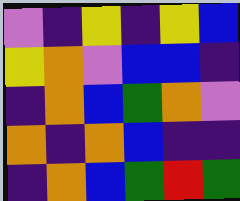[["violet", "indigo", "yellow", "indigo", "yellow", "blue"], ["yellow", "orange", "violet", "blue", "blue", "indigo"], ["indigo", "orange", "blue", "green", "orange", "violet"], ["orange", "indigo", "orange", "blue", "indigo", "indigo"], ["indigo", "orange", "blue", "green", "red", "green"]]